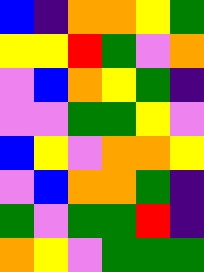[["blue", "indigo", "orange", "orange", "yellow", "green"], ["yellow", "yellow", "red", "green", "violet", "orange"], ["violet", "blue", "orange", "yellow", "green", "indigo"], ["violet", "violet", "green", "green", "yellow", "violet"], ["blue", "yellow", "violet", "orange", "orange", "yellow"], ["violet", "blue", "orange", "orange", "green", "indigo"], ["green", "violet", "green", "green", "red", "indigo"], ["orange", "yellow", "violet", "green", "green", "green"]]